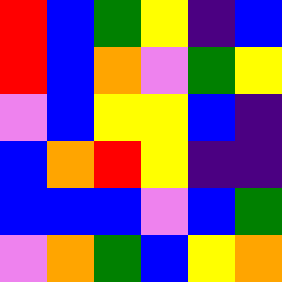[["red", "blue", "green", "yellow", "indigo", "blue"], ["red", "blue", "orange", "violet", "green", "yellow"], ["violet", "blue", "yellow", "yellow", "blue", "indigo"], ["blue", "orange", "red", "yellow", "indigo", "indigo"], ["blue", "blue", "blue", "violet", "blue", "green"], ["violet", "orange", "green", "blue", "yellow", "orange"]]